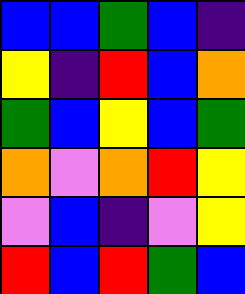[["blue", "blue", "green", "blue", "indigo"], ["yellow", "indigo", "red", "blue", "orange"], ["green", "blue", "yellow", "blue", "green"], ["orange", "violet", "orange", "red", "yellow"], ["violet", "blue", "indigo", "violet", "yellow"], ["red", "blue", "red", "green", "blue"]]